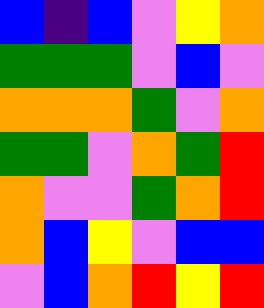[["blue", "indigo", "blue", "violet", "yellow", "orange"], ["green", "green", "green", "violet", "blue", "violet"], ["orange", "orange", "orange", "green", "violet", "orange"], ["green", "green", "violet", "orange", "green", "red"], ["orange", "violet", "violet", "green", "orange", "red"], ["orange", "blue", "yellow", "violet", "blue", "blue"], ["violet", "blue", "orange", "red", "yellow", "red"]]